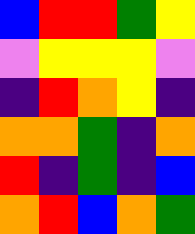[["blue", "red", "red", "green", "yellow"], ["violet", "yellow", "yellow", "yellow", "violet"], ["indigo", "red", "orange", "yellow", "indigo"], ["orange", "orange", "green", "indigo", "orange"], ["red", "indigo", "green", "indigo", "blue"], ["orange", "red", "blue", "orange", "green"]]